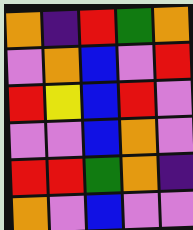[["orange", "indigo", "red", "green", "orange"], ["violet", "orange", "blue", "violet", "red"], ["red", "yellow", "blue", "red", "violet"], ["violet", "violet", "blue", "orange", "violet"], ["red", "red", "green", "orange", "indigo"], ["orange", "violet", "blue", "violet", "violet"]]